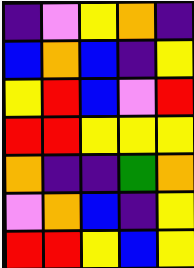[["indigo", "violet", "yellow", "orange", "indigo"], ["blue", "orange", "blue", "indigo", "yellow"], ["yellow", "red", "blue", "violet", "red"], ["red", "red", "yellow", "yellow", "yellow"], ["orange", "indigo", "indigo", "green", "orange"], ["violet", "orange", "blue", "indigo", "yellow"], ["red", "red", "yellow", "blue", "yellow"]]